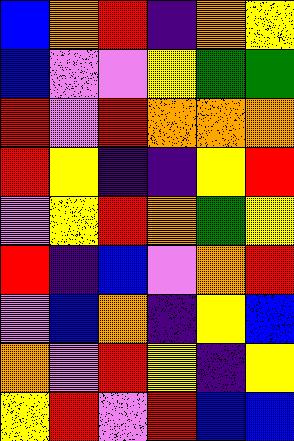[["blue", "orange", "red", "indigo", "orange", "yellow"], ["blue", "violet", "violet", "yellow", "green", "green"], ["red", "violet", "red", "orange", "orange", "orange"], ["red", "yellow", "indigo", "indigo", "yellow", "red"], ["violet", "yellow", "red", "orange", "green", "yellow"], ["red", "indigo", "blue", "violet", "orange", "red"], ["violet", "blue", "orange", "indigo", "yellow", "blue"], ["orange", "violet", "red", "yellow", "indigo", "yellow"], ["yellow", "red", "violet", "red", "blue", "blue"]]